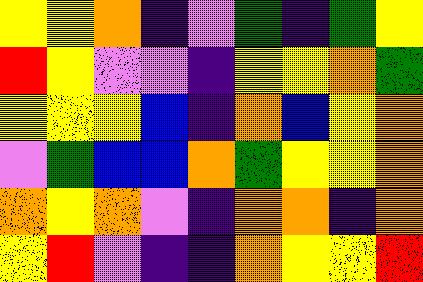[["yellow", "yellow", "orange", "indigo", "violet", "green", "indigo", "green", "yellow"], ["red", "yellow", "violet", "violet", "indigo", "yellow", "yellow", "orange", "green"], ["yellow", "yellow", "yellow", "blue", "indigo", "orange", "blue", "yellow", "orange"], ["violet", "green", "blue", "blue", "orange", "green", "yellow", "yellow", "orange"], ["orange", "yellow", "orange", "violet", "indigo", "orange", "orange", "indigo", "orange"], ["yellow", "red", "violet", "indigo", "indigo", "orange", "yellow", "yellow", "red"]]